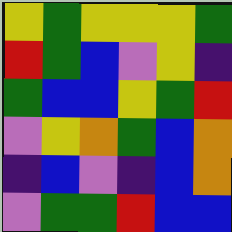[["yellow", "green", "yellow", "yellow", "yellow", "green"], ["red", "green", "blue", "violet", "yellow", "indigo"], ["green", "blue", "blue", "yellow", "green", "red"], ["violet", "yellow", "orange", "green", "blue", "orange"], ["indigo", "blue", "violet", "indigo", "blue", "orange"], ["violet", "green", "green", "red", "blue", "blue"]]